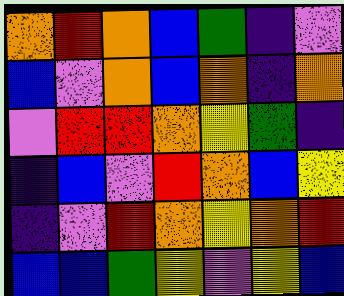[["orange", "red", "orange", "blue", "green", "indigo", "violet"], ["blue", "violet", "orange", "blue", "orange", "indigo", "orange"], ["violet", "red", "red", "orange", "yellow", "green", "indigo"], ["indigo", "blue", "violet", "red", "orange", "blue", "yellow"], ["indigo", "violet", "red", "orange", "yellow", "orange", "red"], ["blue", "blue", "green", "yellow", "violet", "yellow", "blue"]]